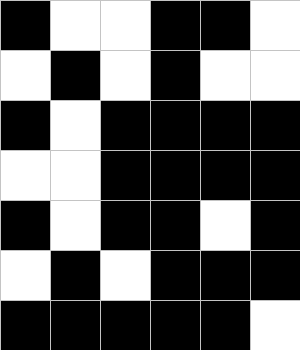[["black", "white", "white", "black", "black", "white"], ["white", "black", "white", "black", "white", "white"], ["black", "white", "black", "black", "black", "black"], ["white", "white", "black", "black", "black", "black"], ["black", "white", "black", "black", "white", "black"], ["white", "black", "white", "black", "black", "black"], ["black", "black", "black", "black", "black", "white"]]